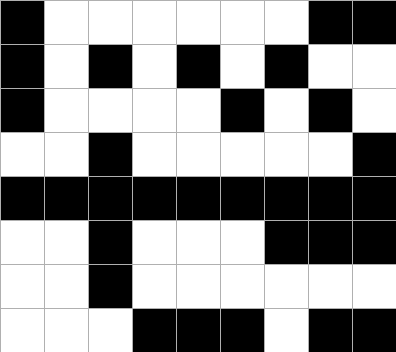[["black", "white", "white", "white", "white", "white", "white", "black", "black"], ["black", "white", "black", "white", "black", "white", "black", "white", "white"], ["black", "white", "white", "white", "white", "black", "white", "black", "white"], ["white", "white", "black", "white", "white", "white", "white", "white", "black"], ["black", "black", "black", "black", "black", "black", "black", "black", "black"], ["white", "white", "black", "white", "white", "white", "black", "black", "black"], ["white", "white", "black", "white", "white", "white", "white", "white", "white"], ["white", "white", "white", "black", "black", "black", "white", "black", "black"]]